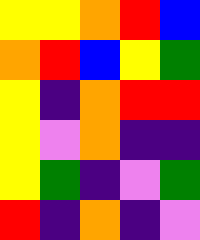[["yellow", "yellow", "orange", "red", "blue"], ["orange", "red", "blue", "yellow", "green"], ["yellow", "indigo", "orange", "red", "red"], ["yellow", "violet", "orange", "indigo", "indigo"], ["yellow", "green", "indigo", "violet", "green"], ["red", "indigo", "orange", "indigo", "violet"]]